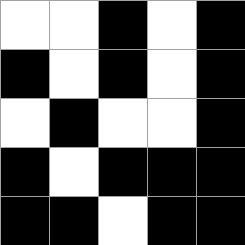[["white", "white", "black", "white", "black"], ["black", "white", "black", "white", "black"], ["white", "black", "white", "white", "black"], ["black", "white", "black", "black", "black"], ["black", "black", "white", "black", "black"]]